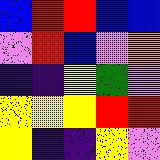[["blue", "red", "red", "blue", "blue"], ["violet", "red", "blue", "violet", "orange"], ["indigo", "indigo", "yellow", "green", "violet"], ["yellow", "yellow", "yellow", "red", "red"], ["yellow", "indigo", "indigo", "yellow", "violet"]]